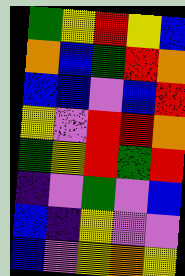[["green", "yellow", "red", "yellow", "blue"], ["orange", "blue", "green", "red", "orange"], ["blue", "blue", "violet", "blue", "red"], ["yellow", "violet", "red", "red", "orange"], ["green", "yellow", "red", "green", "red"], ["indigo", "violet", "green", "violet", "blue"], ["blue", "indigo", "yellow", "violet", "violet"], ["blue", "violet", "yellow", "orange", "yellow"]]